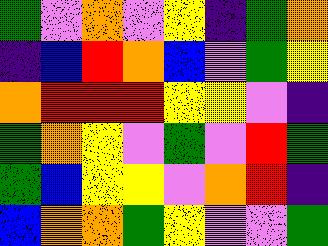[["green", "violet", "orange", "violet", "yellow", "indigo", "green", "orange"], ["indigo", "blue", "red", "orange", "blue", "violet", "green", "yellow"], ["orange", "red", "red", "red", "yellow", "yellow", "violet", "indigo"], ["green", "orange", "yellow", "violet", "green", "violet", "red", "green"], ["green", "blue", "yellow", "yellow", "violet", "orange", "red", "indigo"], ["blue", "orange", "orange", "green", "yellow", "violet", "violet", "green"]]